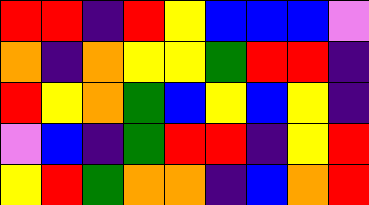[["red", "red", "indigo", "red", "yellow", "blue", "blue", "blue", "violet"], ["orange", "indigo", "orange", "yellow", "yellow", "green", "red", "red", "indigo"], ["red", "yellow", "orange", "green", "blue", "yellow", "blue", "yellow", "indigo"], ["violet", "blue", "indigo", "green", "red", "red", "indigo", "yellow", "red"], ["yellow", "red", "green", "orange", "orange", "indigo", "blue", "orange", "red"]]